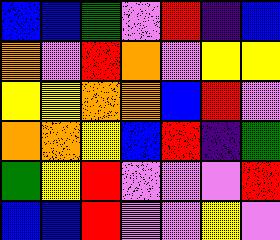[["blue", "blue", "green", "violet", "red", "indigo", "blue"], ["orange", "violet", "red", "orange", "violet", "yellow", "yellow"], ["yellow", "yellow", "orange", "orange", "blue", "red", "violet"], ["orange", "orange", "yellow", "blue", "red", "indigo", "green"], ["green", "yellow", "red", "violet", "violet", "violet", "red"], ["blue", "blue", "red", "violet", "violet", "yellow", "violet"]]